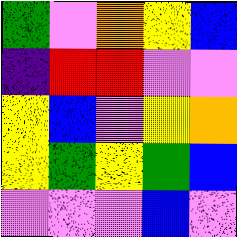[["green", "violet", "orange", "yellow", "blue"], ["indigo", "red", "red", "violet", "violet"], ["yellow", "blue", "violet", "yellow", "orange"], ["yellow", "green", "yellow", "green", "blue"], ["violet", "violet", "violet", "blue", "violet"]]